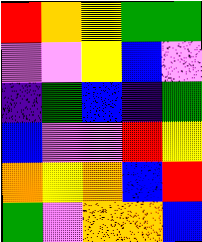[["red", "orange", "yellow", "green", "green"], ["violet", "violet", "yellow", "blue", "violet"], ["indigo", "green", "blue", "indigo", "green"], ["blue", "violet", "violet", "red", "yellow"], ["orange", "yellow", "orange", "blue", "red"], ["green", "violet", "orange", "orange", "blue"]]